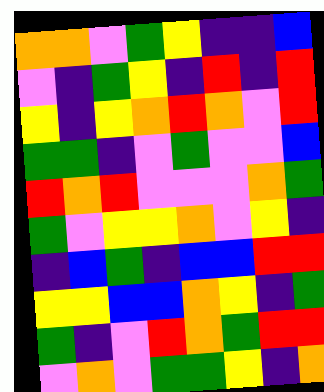[["orange", "orange", "violet", "green", "yellow", "indigo", "indigo", "blue"], ["violet", "indigo", "green", "yellow", "indigo", "red", "indigo", "red"], ["yellow", "indigo", "yellow", "orange", "red", "orange", "violet", "red"], ["green", "green", "indigo", "violet", "green", "violet", "violet", "blue"], ["red", "orange", "red", "violet", "violet", "violet", "orange", "green"], ["green", "violet", "yellow", "yellow", "orange", "violet", "yellow", "indigo"], ["indigo", "blue", "green", "indigo", "blue", "blue", "red", "red"], ["yellow", "yellow", "blue", "blue", "orange", "yellow", "indigo", "green"], ["green", "indigo", "violet", "red", "orange", "green", "red", "red"], ["violet", "orange", "violet", "green", "green", "yellow", "indigo", "orange"]]